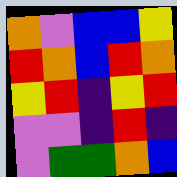[["orange", "violet", "blue", "blue", "yellow"], ["red", "orange", "blue", "red", "orange"], ["yellow", "red", "indigo", "yellow", "red"], ["violet", "violet", "indigo", "red", "indigo"], ["violet", "green", "green", "orange", "blue"]]